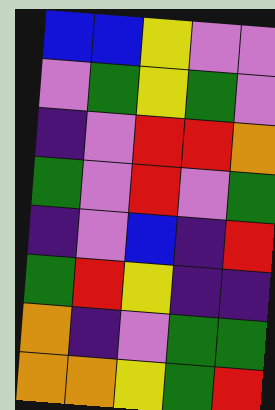[["blue", "blue", "yellow", "violet", "violet"], ["violet", "green", "yellow", "green", "violet"], ["indigo", "violet", "red", "red", "orange"], ["green", "violet", "red", "violet", "green"], ["indigo", "violet", "blue", "indigo", "red"], ["green", "red", "yellow", "indigo", "indigo"], ["orange", "indigo", "violet", "green", "green"], ["orange", "orange", "yellow", "green", "red"]]